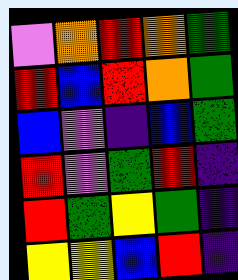[["violet", "orange", "red", "orange", "green"], ["red", "blue", "red", "orange", "green"], ["blue", "violet", "indigo", "blue", "green"], ["red", "violet", "green", "red", "indigo"], ["red", "green", "yellow", "green", "indigo"], ["yellow", "yellow", "blue", "red", "indigo"]]